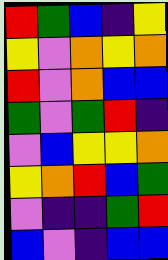[["red", "green", "blue", "indigo", "yellow"], ["yellow", "violet", "orange", "yellow", "orange"], ["red", "violet", "orange", "blue", "blue"], ["green", "violet", "green", "red", "indigo"], ["violet", "blue", "yellow", "yellow", "orange"], ["yellow", "orange", "red", "blue", "green"], ["violet", "indigo", "indigo", "green", "red"], ["blue", "violet", "indigo", "blue", "blue"]]